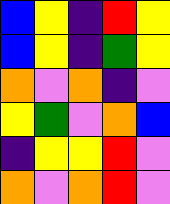[["blue", "yellow", "indigo", "red", "yellow"], ["blue", "yellow", "indigo", "green", "yellow"], ["orange", "violet", "orange", "indigo", "violet"], ["yellow", "green", "violet", "orange", "blue"], ["indigo", "yellow", "yellow", "red", "violet"], ["orange", "violet", "orange", "red", "violet"]]